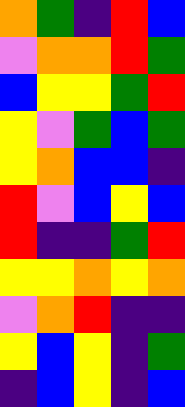[["orange", "green", "indigo", "red", "blue"], ["violet", "orange", "orange", "red", "green"], ["blue", "yellow", "yellow", "green", "red"], ["yellow", "violet", "green", "blue", "green"], ["yellow", "orange", "blue", "blue", "indigo"], ["red", "violet", "blue", "yellow", "blue"], ["red", "indigo", "indigo", "green", "red"], ["yellow", "yellow", "orange", "yellow", "orange"], ["violet", "orange", "red", "indigo", "indigo"], ["yellow", "blue", "yellow", "indigo", "green"], ["indigo", "blue", "yellow", "indigo", "blue"]]